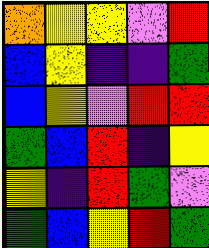[["orange", "yellow", "yellow", "violet", "red"], ["blue", "yellow", "indigo", "indigo", "green"], ["blue", "yellow", "violet", "red", "red"], ["green", "blue", "red", "indigo", "yellow"], ["yellow", "indigo", "red", "green", "violet"], ["green", "blue", "yellow", "red", "green"]]